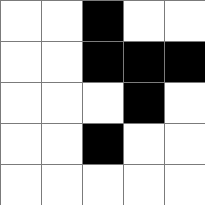[["white", "white", "black", "white", "white"], ["white", "white", "black", "black", "black"], ["white", "white", "white", "black", "white"], ["white", "white", "black", "white", "white"], ["white", "white", "white", "white", "white"]]